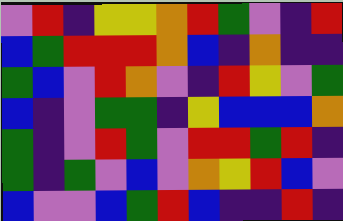[["violet", "red", "indigo", "yellow", "yellow", "orange", "red", "green", "violet", "indigo", "red"], ["blue", "green", "red", "red", "red", "orange", "blue", "indigo", "orange", "indigo", "indigo"], ["green", "blue", "violet", "red", "orange", "violet", "indigo", "red", "yellow", "violet", "green"], ["blue", "indigo", "violet", "green", "green", "indigo", "yellow", "blue", "blue", "blue", "orange"], ["green", "indigo", "violet", "red", "green", "violet", "red", "red", "green", "red", "indigo"], ["green", "indigo", "green", "violet", "blue", "violet", "orange", "yellow", "red", "blue", "violet"], ["blue", "violet", "violet", "blue", "green", "red", "blue", "indigo", "indigo", "red", "indigo"]]